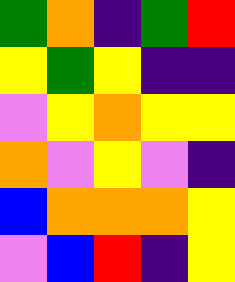[["green", "orange", "indigo", "green", "red"], ["yellow", "green", "yellow", "indigo", "indigo"], ["violet", "yellow", "orange", "yellow", "yellow"], ["orange", "violet", "yellow", "violet", "indigo"], ["blue", "orange", "orange", "orange", "yellow"], ["violet", "blue", "red", "indigo", "yellow"]]